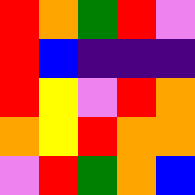[["red", "orange", "green", "red", "violet"], ["red", "blue", "indigo", "indigo", "indigo"], ["red", "yellow", "violet", "red", "orange"], ["orange", "yellow", "red", "orange", "orange"], ["violet", "red", "green", "orange", "blue"]]